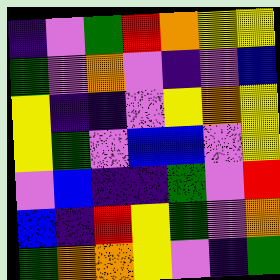[["indigo", "violet", "green", "red", "orange", "yellow", "yellow"], ["green", "violet", "orange", "violet", "indigo", "violet", "blue"], ["yellow", "indigo", "indigo", "violet", "yellow", "orange", "yellow"], ["yellow", "green", "violet", "blue", "blue", "violet", "yellow"], ["violet", "blue", "indigo", "indigo", "green", "violet", "red"], ["blue", "indigo", "red", "yellow", "green", "violet", "orange"], ["green", "orange", "orange", "yellow", "violet", "indigo", "green"]]